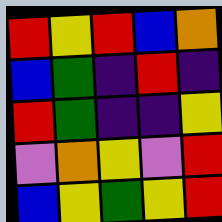[["red", "yellow", "red", "blue", "orange"], ["blue", "green", "indigo", "red", "indigo"], ["red", "green", "indigo", "indigo", "yellow"], ["violet", "orange", "yellow", "violet", "red"], ["blue", "yellow", "green", "yellow", "red"]]